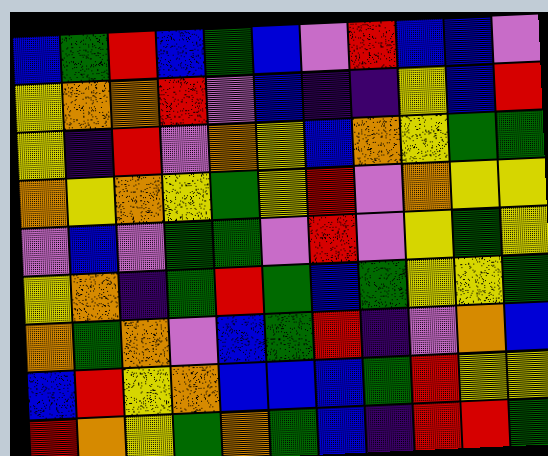[["blue", "green", "red", "blue", "green", "blue", "violet", "red", "blue", "blue", "violet"], ["yellow", "orange", "orange", "red", "violet", "blue", "indigo", "indigo", "yellow", "blue", "red"], ["yellow", "indigo", "red", "violet", "orange", "yellow", "blue", "orange", "yellow", "green", "green"], ["orange", "yellow", "orange", "yellow", "green", "yellow", "red", "violet", "orange", "yellow", "yellow"], ["violet", "blue", "violet", "green", "green", "violet", "red", "violet", "yellow", "green", "yellow"], ["yellow", "orange", "indigo", "green", "red", "green", "blue", "green", "yellow", "yellow", "green"], ["orange", "green", "orange", "violet", "blue", "green", "red", "indigo", "violet", "orange", "blue"], ["blue", "red", "yellow", "orange", "blue", "blue", "blue", "green", "red", "yellow", "yellow"], ["red", "orange", "yellow", "green", "orange", "green", "blue", "indigo", "red", "red", "green"]]